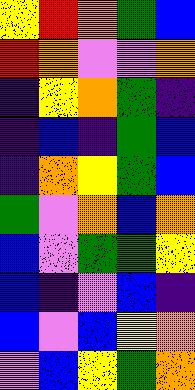[["yellow", "red", "orange", "green", "blue"], ["red", "orange", "violet", "violet", "orange"], ["indigo", "yellow", "orange", "green", "indigo"], ["indigo", "blue", "indigo", "green", "blue"], ["indigo", "orange", "yellow", "green", "blue"], ["green", "violet", "orange", "blue", "orange"], ["blue", "violet", "green", "green", "yellow"], ["blue", "indigo", "violet", "blue", "indigo"], ["blue", "violet", "blue", "yellow", "orange"], ["violet", "blue", "yellow", "green", "orange"]]